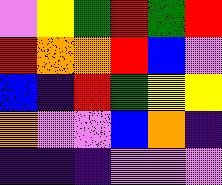[["violet", "yellow", "green", "red", "green", "red"], ["red", "orange", "orange", "red", "blue", "violet"], ["blue", "indigo", "red", "green", "yellow", "yellow"], ["orange", "violet", "violet", "blue", "orange", "indigo"], ["indigo", "indigo", "indigo", "violet", "violet", "violet"]]